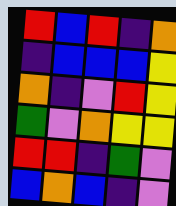[["red", "blue", "red", "indigo", "orange"], ["indigo", "blue", "blue", "blue", "yellow"], ["orange", "indigo", "violet", "red", "yellow"], ["green", "violet", "orange", "yellow", "yellow"], ["red", "red", "indigo", "green", "violet"], ["blue", "orange", "blue", "indigo", "violet"]]